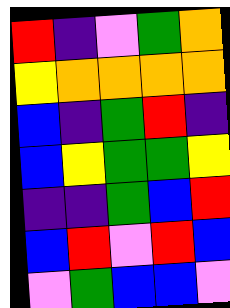[["red", "indigo", "violet", "green", "orange"], ["yellow", "orange", "orange", "orange", "orange"], ["blue", "indigo", "green", "red", "indigo"], ["blue", "yellow", "green", "green", "yellow"], ["indigo", "indigo", "green", "blue", "red"], ["blue", "red", "violet", "red", "blue"], ["violet", "green", "blue", "blue", "violet"]]